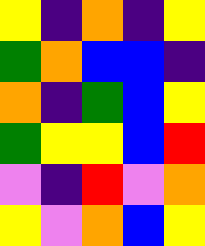[["yellow", "indigo", "orange", "indigo", "yellow"], ["green", "orange", "blue", "blue", "indigo"], ["orange", "indigo", "green", "blue", "yellow"], ["green", "yellow", "yellow", "blue", "red"], ["violet", "indigo", "red", "violet", "orange"], ["yellow", "violet", "orange", "blue", "yellow"]]